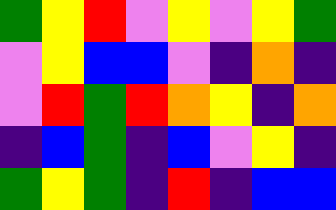[["green", "yellow", "red", "violet", "yellow", "violet", "yellow", "green"], ["violet", "yellow", "blue", "blue", "violet", "indigo", "orange", "indigo"], ["violet", "red", "green", "red", "orange", "yellow", "indigo", "orange"], ["indigo", "blue", "green", "indigo", "blue", "violet", "yellow", "indigo"], ["green", "yellow", "green", "indigo", "red", "indigo", "blue", "blue"]]